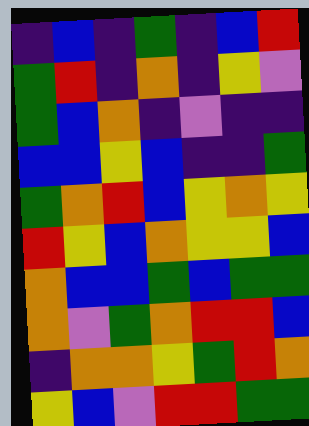[["indigo", "blue", "indigo", "green", "indigo", "blue", "red"], ["green", "red", "indigo", "orange", "indigo", "yellow", "violet"], ["green", "blue", "orange", "indigo", "violet", "indigo", "indigo"], ["blue", "blue", "yellow", "blue", "indigo", "indigo", "green"], ["green", "orange", "red", "blue", "yellow", "orange", "yellow"], ["red", "yellow", "blue", "orange", "yellow", "yellow", "blue"], ["orange", "blue", "blue", "green", "blue", "green", "green"], ["orange", "violet", "green", "orange", "red", "red", "blue"], ["indigo", "orange", "orange", "yellow", "green", "red", "orange"], ["yellow", "blue", "violet", "red", "red", "green", "green"]]